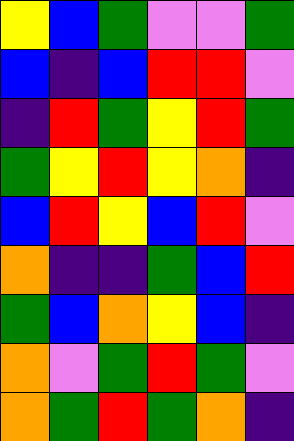[["yellow", "blue", "green", "violet", "violet", "green"], ["blue", "indigo", "blue", "red", "red", "violet"], ["indigo", "red", "green", "yellow", "red", "green"], ["green", "yellow", "red", "yellow", "orange", "indigo"], ["blue", "red", "yellow", "blue", "red", "violet"], ["orange", "indigo", "indigo", "green", "blue", "red"], ["green", "blue", "orange", "yellow", "blue", "indigo"], ["orange", "violet", "green", "red", "green", "violet"], ["orange", "green", "red", "green", "orange", "indigo"]]